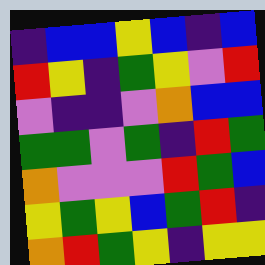[["indigo", "blue", "blue", "yellow", "blue", "indigo", "blue"], ["red", "yellow", "indigo", "green", "yellow", "violet", "red"], ["violet", "indigo", "indigo", "violet", "orange", "blue", "blue"], ["green", "green", "violet", "green", "indigo", "red", "green"], ["orange", "violet", "violet", "violet", "red", "green", "blue"], ["yellow", "green", "yellow", "blue", "green", "red", "indigo"], ["orange", "red", "green", "yellow", "indigo", "yellow", "yellow"]]